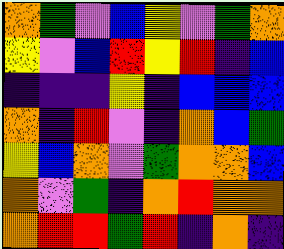[["orange", "green", "violet", "blue", "yellow", "violet", "green", "orange"], ["yellow", "violet", "blue", "red", "yellow", "red", "indigo", "blue"], ["indigo", "indigo", "indigo", "yellow", "indigo", "blue", "blue", "blue"], ["orange", "indigo", "red", "violet", "indigo", "orange", "blue", "green"], ["yellow", "blue", "orange", "violet", "green", "orange", "orange", "blue"], ["orange", "violet", "green", "indigo", "orange", "red", "orange", "orange"], ["orange", "red", "red", "green", "red", "indigo", "orange", "indigo"]]